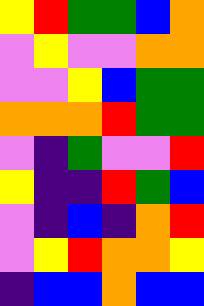[["yellow", "red", "green", "green", "blue", "orange"], ["violet", "yellow", "violet", "violet", "orange", "orange"], ["violet", "violet", "yellow", "blue", "green", "green"], ["orange", "orange", "orange", "red", "green", "green"], ["violet", "indigo", "green", "violet", "violet", "red"], ["yellow", "indigo", "indigo", "red", "green", "blue"], ["violet", "indigo", "blue", "indigo", "orange", "red"], ["violet", "yellow", "red", "orange", "orange", "yellow"], ["indigo", "blue", "blue", "orange", "blue", "blue"]]